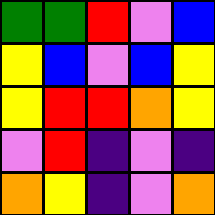[["green", "green", "red", "violet", "blue"], ["yellow", "blue", "violet", "blue", "yellow"], ["yellow", "red", "red", "orange", "yellow"], ["violet", "red", "indigo", "violet", "indigo"], ["orange", "yellow", "indigo", "violet", "orange"]]